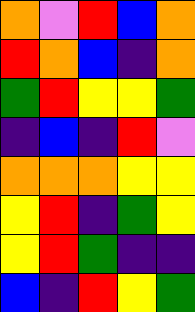[["orange", "violet", "red", "blue", "orange"], ["red", "orange", "blue", "indigo", "orange"], ["green", "red", "yellow", "yellow", "green"], ["indigo", "blue", "indigo", "red", "violet"], ["orange", "orange", "orange", "yellow", "yellow"], ["yellow", "red", "indigo", "green", "yellow"], ["yellow", "red", "green", "indigo", "indigo"], ["blue", "indigo", "red", "yellow", "green"]]